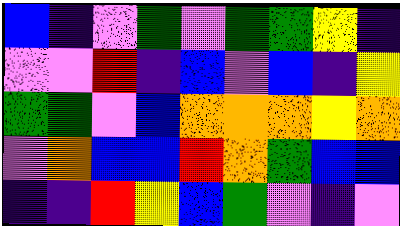[["blue", "indigo", "violet", "green", "violet", "green", "green", "yellow", "indigo"], ["violet", "violet", "red", "indigo", "blue", "violet", "blue", "indigo", "yellow"], ["green", "green", "violet", "blue", "orange", "orange", "orange", "yellow", "orange"], ["violet", "orange", "blue", "blue", "red", "orange", "green", "blue", "blue"], ["indigo", "indigo", "red", "yellow", "blue", "green", "violet", "indigo", "violet"]]